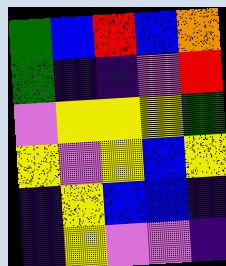[["green", "blue", "red", "blue", "orange"], ["green", "indigo", "indigo", "violet", "red"], ["violet", "yellow", "yellow", "yellow", "green"], ["yellow", "violet", "yellow", "blue", "yellow"], ["indigo", "yellow", "blue", "blue", "indigo"], ["indigo", "yellow", "violet", "violet", "indigo"]]